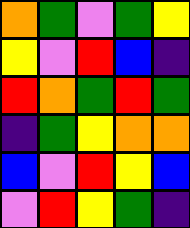[["orange", "green", "violet", "green", "yellow"], ["yellow", "violet", "red", "blue", "indigo"], ["red", "orange", "green", "red", "green"], ["indigo", "green", "yellow", "orange", "orange"], ["blue", "violet", "red", "yellow", "blue"], ["violet", "red", "yellow", "green", "indigo"]]